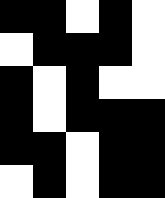[["black", "black", "white", "black", "white"], ["white", "black", "black", "black", "white"], ["black", "white", "black", "white", "white"], ["black", "white", "black", "black", "black"], ["black", "black", "white", "black", "black"], ["white", "black", "white", "black", "black"]]